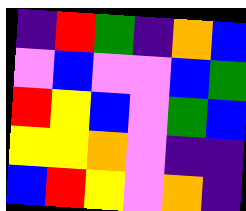[["indigo", "red", "green", "indigo", "orange", "blue"], ["violet", "blue", "violet", "violet", "blue", "green"], ["red", "yellow", "blue", "violet", "green", "blue"], ["yellow", "yellow", "orange", "violet", "indigo", "indigo"], ["blue", "red", "yellow", "violet", "orange", "indigo"]]